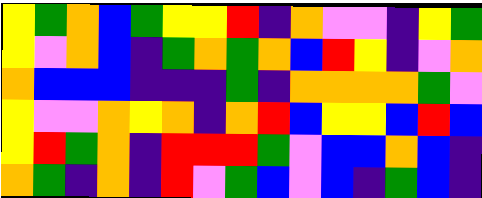[["yellow", "green", "orange", "blue", "green", "yellow", "yellow", "red", "indigo", "orange", "violet", "violet", "indigo", "yellow", "green"], ["yellow", "violet", "orange", "blue", "indigo", "green", "orange", "green", "orange", "blue", "red", "yellow", "indigo", "violet", "orange"], ["orange", "blue", "blue", "blue", "indigo", "indigo", "indigo", "green", "indigo", "orange", "orange", "orange", "orange", "green", "violet"], ["yellow", "violet", "violet", "orange", "yellow", "orange", "indigo", "orange", "red", "blue", "yellow", "yellow", "blue", "red", "blue"], ["yellow", "red", "green", "orange", "indigo", "red", "red", "red", "green", "violet", "blue", "blue", "orange", "blue", "indigo"], ["orange", "green", "indigo", "orange", "indigo", "red", "violet", "green", "blue", "violet", "blue", "indigo", "green", "blue", "indigo"]]